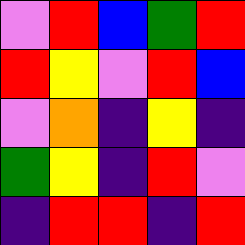[["violet", "red", "blue", "green", "red"], ["red", "yellow", "violet", "red", "blue"], ["violet", "orange", "indigo", "yellow", "indigo"], ["green", "yellow", "indigo", "red", "violet"], ["indigo", "red", "red", "indigo", "red"]]